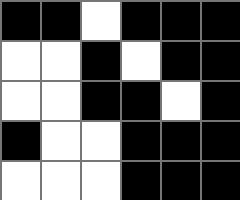[["black", "black", "white", "black", "black", "black"], ["white", "white", "black", "white", "black", "black"], ["white", "white", "black", "black", "white", "black"], ["black", "white", "white", "black", "black", "black"], ["white", "white", "white", "black", "black", "black"]]